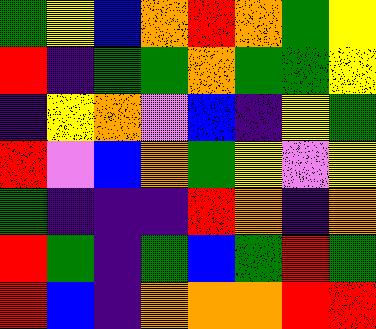[["green", "yellow", "blue", "orange", "red", "orange", "green", "yellow"], ["red", "indigo", "green", "green", "orange", "green", "green", "yellow"], ["indigo", "yellow", "orange", "violet", "blue", "indigo", "yellow", "green"], ["red", "violet", "blue", "orange", "green", "yellow", "violet", "yellow"], ["green", "indigo", "indigo", "indigo", "red", "orange", "indigo", "orange"], ["red", "green", "indigo", "green", "blue", "green", "red", "green"], ["red", "blue", "indigo", "orange", "orange", "orange", "red", "red"]]